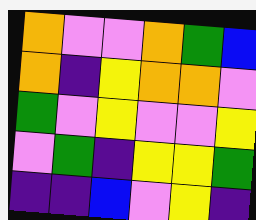[["orange", "violet", "violet", "orange", "green", "blue"], ["orange", "indigo", "yellow", "orange", "orange", "violet"], ["green", "violet", "yellow", "violet", "violet", "yellow"], ["violet", "green", "indigo", "yellow", "yellow", "green"], ["indigo", "indigo", "blue", "violet", "yellow", "indigo"]]